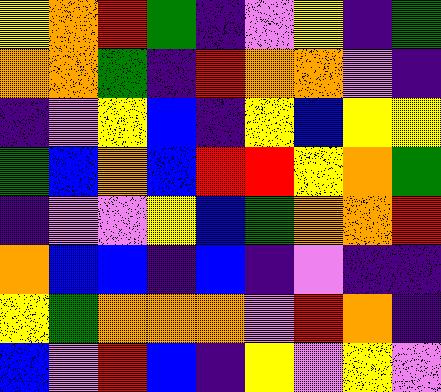[["yellow", "orange", "red", "green", "indigo", "violet", "yellow", "indigo", "green"], ["orange", "orange", "green", "indigo", "red", "orange", "orange", "violet", "indigo"], ["indigo", "violet", "yellow", "blue", "indigo", "yellow", "blue", "yellow", "yellow"], ["green", "blue", "orange", "blue", "red", "red", "yellow", "orange", "green"], ["indigo", "violet", "violet", "yellow", "blue", "green", "orange", "orange", "red"], ["orange", "blue", "blue", "indigo", "blue", "indigo", "violet", "indigo", "indigo"], ["yellow", "green", "orange", "orange", "orange", "violet", "red", "orange", "indigo"], ["blue", "violet", "red", "blue", "indigo", "yellow", "violet", "yellow", "violet"]]